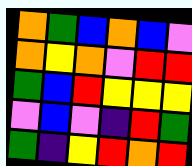[["orange", "green", "blue", "orange", "blue", "violet"], ["orange", "yellow", "orange", "violet", "red", "red"], ["green", "blue", "red", "yellow", "yellow", "yellow"], ["violet", "blue", "violet", "indigo", "red", "green"], ["green", "indigo", "yellow", "red", "orange", "red"]]